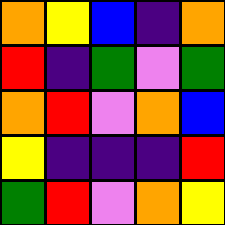[["orange", "yellow", "blue", "indigo", "orange"], ["red", "indigo", "green", "violet", "green"], ["orange", "red", "violet", "orange", "blue"], ["yellow", "indigo", "indigo", "indigo", "red"], ["green", "red", "violet", "orange", "yellow"]]